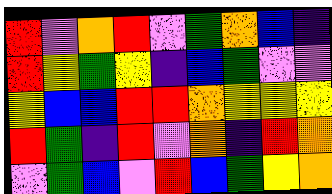[["red", "violet", "orange", "red", "violet", "green", "orange", "blue", "indigo"], ["red", "yellow", "green", "yellow", "indigo", "blue", "green", "violet", "violet"], ["yellow", "blue", "blue", "red", "red", "orange", "yellow", "yellow", "yellow"], ["red", "green", "indigo", "red", "violet", "orange", "indigo", "red", "orange"], ["violet", "green", "blue", "violet", "red", "blue", "green", "yellow", "orange"]]